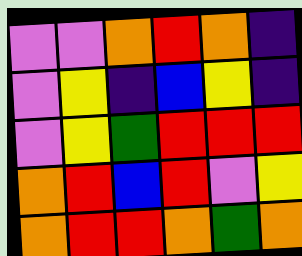[["violet", "violet", "orange", "red", "orange", "indigo"], ["violet", "yellow", "indigo", "blue", "yellow", "indigo"], ["violet", "yellow", "green", "red", "red", "red"], ["orange", "red", "blue", "red", "violet", "yellow"], ["orange", "red", "red", "orange", "green", "orange"]]